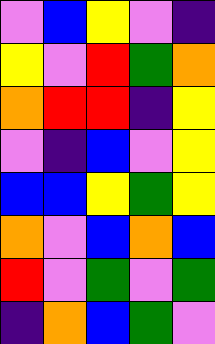[["violet", "blue", "yellow", "violet", "indigo"], ["yellow", "violet", "red", "green", "orange"], ["orange", "red", "red", "indigo", "yellow"], ["violet", "indigo", "blue", "violet", "yellow"], ["blue", "blue", "yellow", "green", "yellow"], ["orange", "violet", "blue", "orange", "blue"], ["red", "violet", "green", "violet", "green"], ["indigo", "orange", "blue", "green", "violet"]]